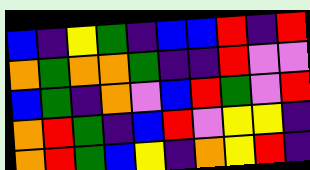[["blue", "indigo", "yellow", "green", "indigo", "blue", "blue", "red", "indigo", "red"], ["orange", "green", "orange", "orange", "green", "indigo", "indigo", "red", "violet", "violet"], ["blue", "green", "indigo", "orange", "violet", "blue", "red", "green", "violet", "red"], ["orange", "red", "green", "indigo", "blue", "red", "violet", "yellow", "yellow", "indigo"], ["orange", "red", "green", "blue", "yellow", "indigo", "orange", "yellow", "red", "indigo"]]